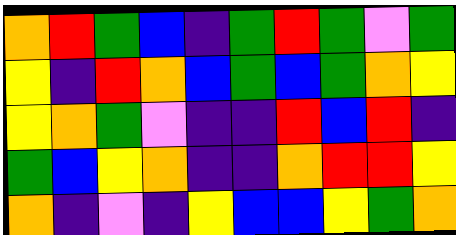[["orange", "red", "green", "blue", "indigo", "green", "red", "green", "violet", "green"], ["yellow", "indigo", "red", "orange", "blue", "green", "blue", "green", "orange", "yellow"], ["yellow", "orange", "green", "violet", "indigo", "indigo", "red", "blue", "red", "indigo"], ["green", "blue", "yellow", "orange", "indigo", "indigo", "orange", "red", "red", "yellow"], ["orange", "indigo", "violet", "indigo", "yellow", "blue", "blue", "yellow", "green", "orange"]]